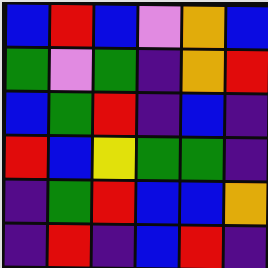[["blue", "red", "blue", "violet", "orange", "blue"], ["green", "violet", "green", "indigo", "orange", "red"], ["blue", "green", "red", "indigo", "blue", "indigo"], ["red", "blue", "yellow", "green", "green", "indigo"], ["indigo", "green", "red", "blue", "blue", "orange"], ["indigo", "red", "indigo", "blue", "red", "indigo"]]